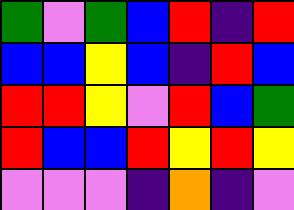[["green", "violet", "green", "blue", "red", "indigo", "red"], ["blue", "blue", "yellow", "blue", "indigo", "red", "blue"], ["red", "red", "yellow", "violet", "red", "blue", "green"], ["red", "blue", "blue", "red", "yellow", "red", "yellow"], ["violet", "violet", "violet", "indigo", "orange", "indigo", "violet"]]